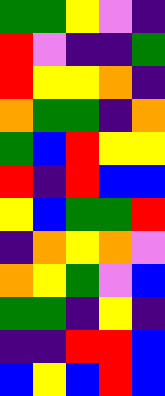[["green", "green", "yellow", "violet", "indigo"], ["red", "violet", "indigo", "indigo", "green"], ["red", "yellow", "yellow", "orange", "indigo"], ["orange", "green", "green", "indigo", "orange"], ["green", "blue", "red", "yellow", "yellow"], ["red", "indigo", "red", "blue", "blue"], ["yellow", "blue", "green", "green", "red"], ["indigo", "orange", "yellow", "orange", "violet"], ["orange", "yellow", "green", "violet", "blue"], ["green", "green", "indigo", "yellow", "indigo"], ["indigo", "indigo", "red", "red", "blue"], ["blue", "yellow", "blue", "red", "blue"]]